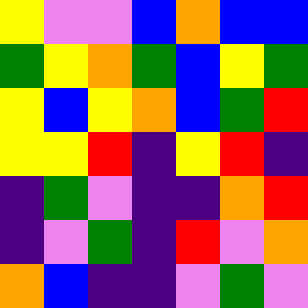[["yellow", "violet", "violet", "blue", "orange", "blue", "blue"], ["green", "yellow", "orange", "green", "blue", "yellow", "green"], ["yellow", "blue", "yellow", "orange", "blue", "green", "red"], ["yellow", "yellow", "red", "indigo", "yellow", "red", "indigo"], ["indigo", "green", "violet", "indigo", "indigo", "orange", "red"], ["indigo", "violet", "green", "indigo", "red", "violet", "orange"], ["orange", "blue", "indigo", "indigo", "violet", "green", "violet"]]